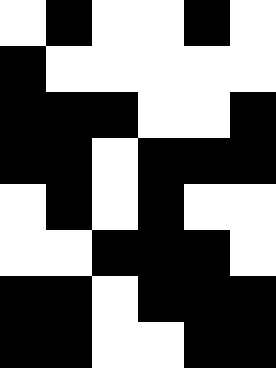[["white", "black", "white", "white", "black", "white"], ["black", "white", "white", "white", "white", "white"], ["black", "black", "black", "white", "white", "black"], ["black", "black", "white", "black", "black", "black"], ["white", "black", "white", "black", "white", "white"], ["white", "white", "black", "black", "black", "white"], ["black", "black", "white", "black", "black", "black"], ["black", "black", "white", "white", "black", "black"]]